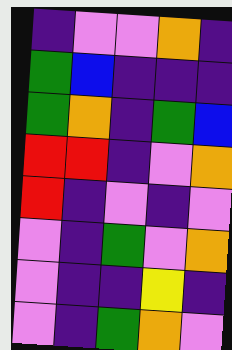[["indigo", "violet", "violet", "orange", "indigo"], ["green", "blue", "indigo", "indigo", "indigo"], ["green", "orange", "indigo", "green", "blue"], ["red", "red", "indigo", "violet", "orange"], ["red", "indigo", "violet", "indigo", "violet"], ["violet", "indigo", "green", "violet", "orange"], ["violet", "indigo", "indigo", "yellow", "indigo"], ["violet", "indigo", "green", "orange", "violet"]]